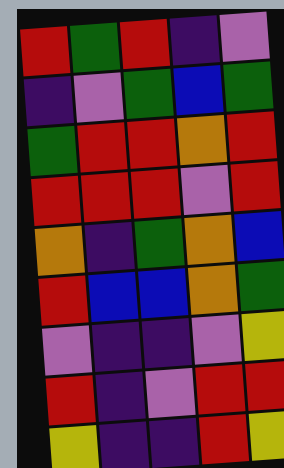[["red", "green", "red", "indigo", "violet"], ["indigo", "violet", "green", "blue", "green"], ["green", "red", "red", "orange", "red"], ["red", "red", "red", "violet", "red"], ["orange", "indigo", "green", "orange", "blue"], ["red", "blue", "blue", "orange", "green"], ["violet", "indigo", "indigo", "violet", "yellow"], ["red", "indigo", "violet", "red", "red"], ["yellow", "indigo", "indigo", "red", "yellow"]]